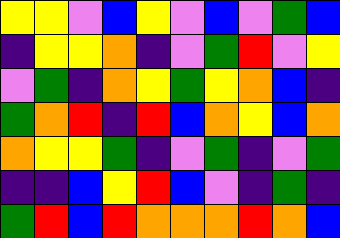[["yellow", "yellow", "violet", "blue", "yellow", "violet", "blue", "violet", "green", "blue"], ["indigo", "yellow", "yellow", "orange", "indigo", "violet", "green", "red", "violet", "yellow"], ["violet", "green", "indigo", "orange", "yellow", "green", "yellow", "orange", "blue", "indigo"], ["green", "orange", "red", "indigo", "red", "blue", "orange", "yellow", "blue", "orange"], ["orange", "yellow", "yellow", "green", "indigo", "violet", "green", "indigo", "violet", "green"], ["indigo", "indigo", "blue", "yellow", "red", "blue", "violet", "indigo", "green", "indigo"], ["green", "red", "blue", "red", "orange", "orange", "orange", "red", "orange", "blue"]]